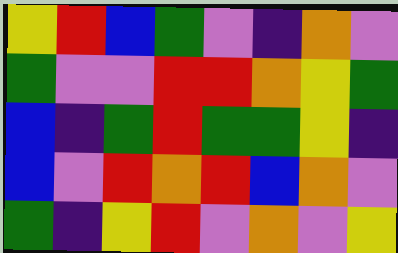[["yellow", "red", "blue", "green", "violet", "indigo", "orange", "violet"], ["green", "violet", "violet", "red", "red", "orange", "yellow", "green"], ["blue", "indigo", "green", "red", "green", "green", "yellow", "indigo"], ["blue", "violet", "red", "orange", "red", "blue", "orange", "violet"], ["green", "indigo", "yellow", "red", "violet", "orange", "violet", "yellow"]]